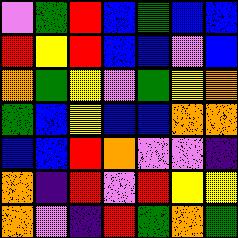[["violet", "green", "red", "blue", "green", "blue", "blue"], ["red", "yellow", "red", "blue", "blue", "violet", "blue"], ["orange", "green", "yellow", "violet", "green", "yellow", "orange"], ["green", "blue", "yellow", "blue", "blue", "orange", "orange"], ["blue", "blue", "red", "orange", "violet", "violet", "indigo"], ["orange", "indigo", "red", "violet", "red", "yellow", "yellow"], ["orange", "violet", "indigo", "red", "green", "orange", "green"]]